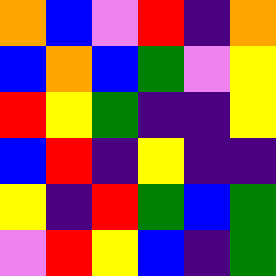[["orange", "blue", "violet", "red", "indigo", "orange"], ["blue", "orange", "blue", "green", "violet", "yellow"], ["red", "yellow", "green", "indigo", "indigo", "yellow"], ["blue", "red", "indigo", "yellow", "indigo", "indigo"], ["yellow", "indigo", "red", "green", "blue", "green"], ["violet", "red", "yellow", "blue", "indigo", "green"]]